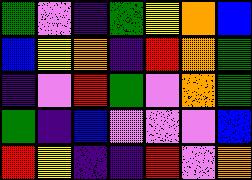[["green", "violet", "indigo", "green", "yellow", "orange", "blue"], ["blue", "yellow", "orange", "indigo", "red", "orange", "green"], ["indigo", "violet", "red", "green", "violet", "orange", "green"], ["green", "indigo", "blue", "violet", "violet", "violet", "blue"], ["red", "yellow", "indigo", "indigo", "red", "violet", "orange"]]